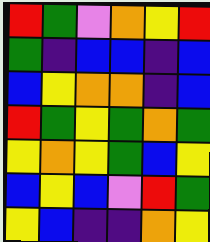[["red", "green", "violet", "orange", "yellow", "red"], ["green", "indigo", "blue", "blue", "indigo", "blue"], ["blue", "yellow", "orange", "orange", "indigo", "blue"], ["red", "green", "yellow", "green", "orange", "green"], ["yellow", "orange", "yellow", "green", "blue", "yellow"], ["blue", "yellow", "blue", "violet", "red", "green"], ["yellow", "blue", "indigo", "indigo", "orange", "yellow"]]